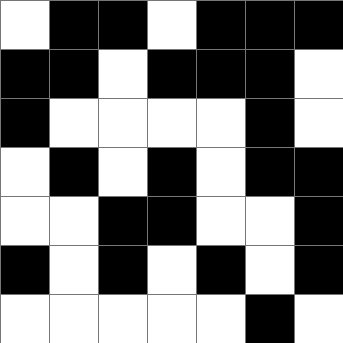[["white", "black", "black", "white", "black", "black", "black"], ["black", "black", "white", "black", "black", "black", "white"], ["black", "white", "white", "white", "white", "black", "white"], ["white", "black", "white", "black", "white", "black", "black"], ["white", "white", "black", "black", "white", "white", "black"], ["black", "white", "black", "white", "black", "white", "black"], ["white", "white", "white", "white", "white", "black", "white"]]